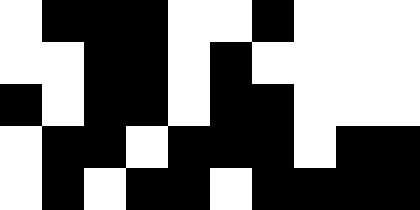[["white", "black", "black", "black", "white", "white", "black", "white", "white", "white"], ["white", "white", "black", "black", "white", "black", "white", "white", "white", "white"], ["black", "white", "black", "black", "white", "black", "black", "white", "white", "white"], ["white", "black", "black", "white", "black", "black", "black", "white", "black", "black"], ["white", "black", "white", "black", "black", "white", "black", "black", "black", "black"]]